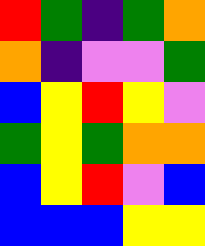[["red", "green", "indigo", "green", "orange"], ["orange", "indigo", "violet", "violet", "green"], ["blue", "yellow", "red", "yellow", "violet"], ["green", "yellow", "green", "orange", "orange"], ["blue", "yellow", "red", "violet", "blue"], ["blue", "blue", "blue", "yellow", "yellow"]]